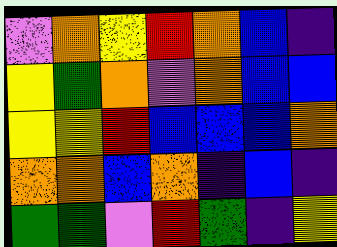[["violet", "orange", "yellow", "red", "orange", "blue", "indigo"], ["yellow", "green", "orange", "violet", "orange", "blue", "blue"], ["yellow", "yellow", "red", "blue", "blue", "blue", "orange"], ["orange", "orange", "blue", "orange", "indigo", "blue", "indigo"], ["green", "green", "violet", "red", "green", "indigo", "yellow"]]